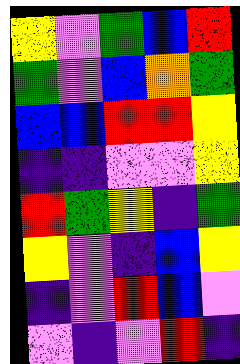[["yellow", "violet", "green", "blue", "red"], ["green", "violet", "blue", "orange", "green"], ["blue", "blue", "red", "red", "yellow"], ["indigo", "indigo", "violet", "violet", "yellow"], ["red", "green", "yellow", "indigo", "green"], ["yellow", "violet", "indigo", "blue", "yellow"], ["indigo", "violet", "red", "blue", "violet"], ["violet", "indigo", "violet", "red", "indigo"]]